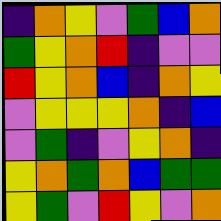[["indigo", "orange", "yellow", "violet", "green", "blue", "orange"], ["green", "yellow", "orange", "red", "indigo", "violet", "violet"], ["red", "yellow", "orange", "blue", "indigo", "orange", "yellow"], ["violet", "yellow", "yellow", "yellow", "orange", "indigo", "blue"], ["violet", "green", "indigo", "violet", "yellow", "orange", "indigo"], ["yellow", "orange", "green", "orange", "blue", "green", "green"], ["yellow", "green", "violet", "red", "yellow", "violet", "orange"]]